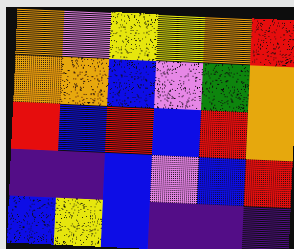[["orange", "violet", "yellow", "yellow", "orange", "red"], ["orange", "orange", "blue", "violet", "green", "orange"], ["red", "blue", "red", "blue", "red", "orange"], ["indigo", "indigo", "blue", "violet", "blue", "red"], ["blue", "yellow", "blue", "indigo", "indigo", "indigo"]]